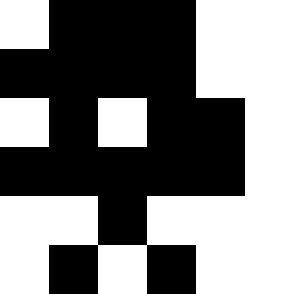[["white", "black", "black", "black", "white", "white"], ["black", "black", "black", "black", "white", "white"], ["white", "black", "white", "black", "black", "white"], ["black", "black", "black", "black", "black", "white"], ["white", "white", "black", "white", "white", "white"], ["white", "black", "white", "black", "white", "white"]]